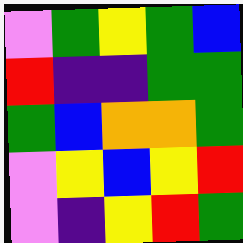[["violet", "green", "yellow", "green", "blue"], ["red", "indigo", "indigo", "green", "green"], ["green", "blue", "orange", "orange", "green"], ["violet", "yellow", "blue", "yellow", "red"], ["violet", "indigo", "yellow", "red", "green"]]